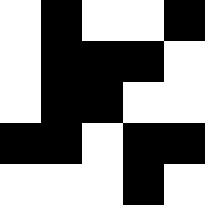[["white", "black", "white", "white", "black"], ["white", "black", "black", "black", "white"], ["white", "black", "black", "white", "white"], ["black", "black", "white", "black", "black"], ["white", "white", "white", "black", "white"]]